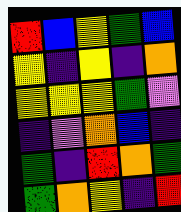[["red", "blue", "yellow", "green", "blue"], ["yellow", "indigo", "yellow", "indigo", "orange"], ["yellow", "yellow", "yellow", "green", "violet"], ["indigo", "violet", "orange", "blue", "indigo"], ["green", "indigo", "red", "orange", "green"], ["green", "orange", "yellow", "indigo", "red"]]